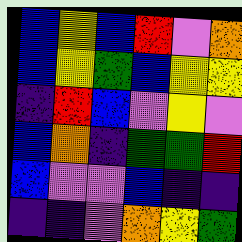[["blue", "yellow", "blue", "red", "violet", "orange"], ["blue", "yellow", "green", "blue", "yellow", "yellow"], ["indigo", "red", "blue", "violet", "yellow", "violet"], ["blue", "orange", "indigo", "green", "green", "red"], ["blue", "violet", "violet", "blue", "indigo", "indigo"], ["indigo", "indigo", "violet", "orange", "yellow", "green"]]